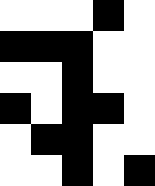[["white", "white", "white", "black", "white"], ["black", "black", "black", "white", "white"], ["white", "white", "black", "white", "white"], ["black", "white", "black", "black", "white"], ["white", "black", "black", "white", "white"], ["white", "white", "black", "white", "black"]]